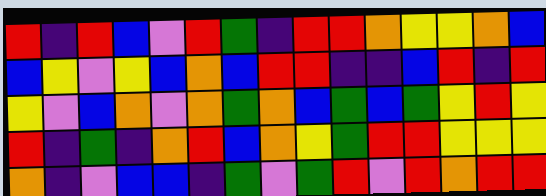[["red", "indigo", "red", "blue", "violet", "red", "green", "indigo", "red", "red", "orange", "yellow", "yellow", "orange", "blue"], ["blue", "yellow", "violet", "yellow", "blue", "orange", "blue", "red", "red", "indigo", "indigo", "blue", "red", "indigo", "red"], ["yellow", "violet", "blue", "orange", "violet", "orange", "green", "orange", "blue", "green", "blue", "green", "yellow", "red", "yellow"], ["red", "indigo", "green", "indigo", "orange", "red", "blue", "orange", "yellow", "green", "red", "red", "yellow", "yellow", "yellow"], ["orange", "indigo", "violet", "blue", "blue", "indigo", "green", "violet", "green", "red", "violet", "red", "orange", "red", "red"]]